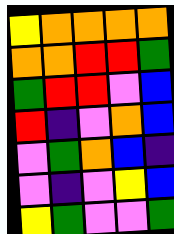[["yellow", "orange", "orange", "orange", "orange"], ["orange", "orange", "red", "red", "green"], ["green", "red", "red", "violet", "blue"], ["red", "indigo", "violet", "orange", "blue"], ["violet", "green", "orange", "blue", "indigo"], ["violet", "indigo", "violet", "yellow", "blue"], ["yellow", "green", "violet", "violet", "green"]]